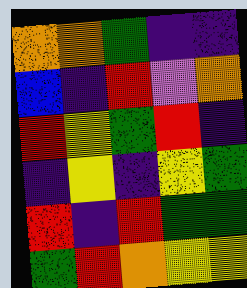[["orange", "orange", "green", "indigo", "indigo"], ["blue", "indigo", "red", "violet", "orange"], ["red", "yellow", "green", "red", "indigo"], ["indigo", "yellow", "indigo", "yellow", "green"], ["red", "indigo", "red", "green", "green"], ["green", "red", "orange", "yellow", "yellow"]]